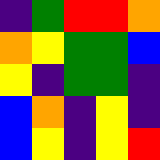[["indigo", "green", "red", "red", "orange"], ["orange", "yellow", "green", "green", "blue"], ["yellow", "indigo", "green", "green", "indigo"], ["blue", "orange", "indigo", "yellow", "indigo"], ["blue", "yellow", "indigo", "yellow", "red"]]